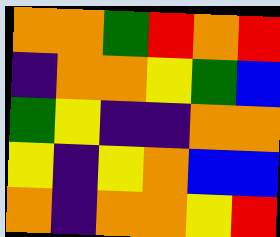[["orange", "orange", "green", "red", "orange", "red"], ["indigo", "orange", "orange", "yellow", "green", "blue"], ["green", "yellow", "indigo", "indigo", "orange", "orange"], ["yellow", "indigo", "yellow", "orange", "blue", "blue"], ["orange", "indigo", "orange", "orange", "yellow", "red"]]